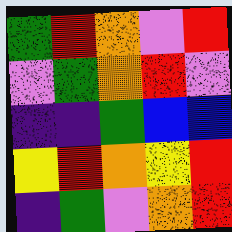[["green", "red", "orange", "violet", "red"], ["violet", "green", "orange", "red", "violet"], ["indigo", "indigo", "green", "blue", "blue"], ["yellow", "red", "orange", "yellow", "red"], ["indigo", "green", "violet", "orange", "red"]]